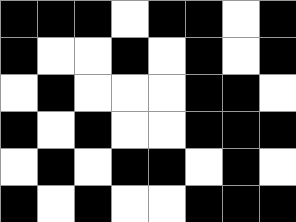[["black", "black", "black", "white", "black", "black", "white", "black"], ["black", "white", "white", "black", "white", "black", "white", "black"], ["white", "black", "white", "white", "white", "black", "black", "white"], ["black", "white", "black", "white", "white", "black", "black", "black"], ["white", "black", "white", "black", "black", "white", "black", "white"], ["black", "white", "black", "white", "white", "black", "black", "black"]]